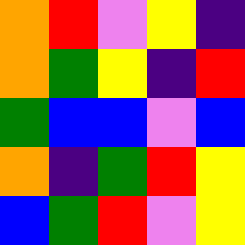[["orange", "red", "violet", "yellow", "indigo"], ["orange", "green", "yellow", "indigo", "red"], ["green", "blue", "blue", "violet", "blue"], ["orange", "indigo", "green", "red", "yellow"], ["blue", "green", "red", "violet", "yellow"]]